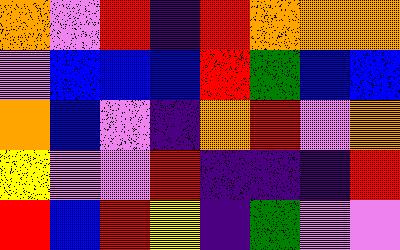[["orange", "violet", "red", "indigo", "red", "orange", "orange", "orange"], ["violet", "blue", "blue", "blue", "red", "green", "blue", "blue"], ["orange", "blue", "violet", "indigo", "orange", "red", "violet", "orange"], ["yellow", "violet", "violet", "red", "indigo", "indigo", "indigo", "red"], ["red", "blue", "red", "yellow", "indigo", "green", "violet", "violet"]]